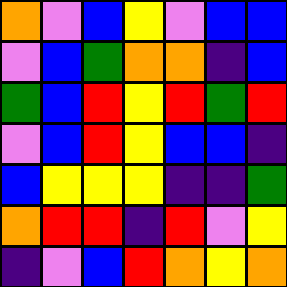[["orange", "violet", "blue", "yellow", "violet", "blue", "blue"], ["violet", "blue", "green", "orange", "orange", "indigo", "blue"], ["green", "blue", "red", "yellow", "red", "green", "red"], ["violet", "blue", "red", "yellow", "blue", "blue", "indigo"], ["blue", "yellow", "yellow", "yellow", "indigo", "indigo", "green"], ["orange", "red", "red", "indigo", "red", "violet", "yellow"], ["indigo", "violet", "blue", "red", "orange", "yellow", "orange"]]